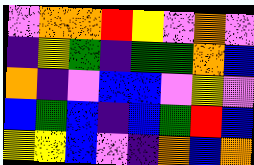[["violet", "orange", "orange", "red", "yellow", "violet", "orange", "violet"], ["indigo", "yellow", "green", "indigo", "green", "green", "orange", "blue"], ["orange", "indigo", "violet", "blue", "blue", "violet", "yellow", "violet"], ["blue", "green", "blue", "indigo", "blue", "green", "red", "blue"], ["yellow", "yellow", "blue", "violet", "indigo", "orange", "blue", "orange"]]